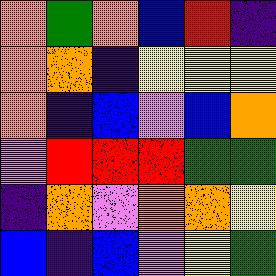[["orange", "green", "orange", "blue", "red", "indigo"], ["orange", "orange", "indigo", "yellow", "yellow", "yellow"], ["orange", "indigo", "blue", "violet", "blue", "orange"], ["violet", "red", "red", "red", "green", "green"], ["indigo", "orange", "violet", "orange", "orange", "yellow"], ["blue", "indigo", "blue", "violet", "yellow", "green"]]